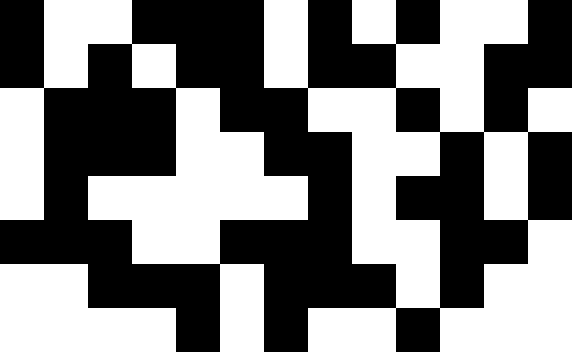[["black", "white", "white", "black", "black", "black", "white", "black", "white", "black", "white", "white", "black"], ["black", "white", "black", "white", "black", "black", "white", "black", "black", "white", "white", "black", "black"], ["white", "black", "black", "black", "white", "black", "black", "white", "white", "black", "white", "black", "white"], ["white", "black", "black", "black", "white", "white", "black", "black", "white", "white", "black", "white", "black"], ["white", "black", "white", "white", "white", "white", "white", "black", "white", "black", "black", "white", "black"], ["black", "black", "black", "white", "white", "black", "black", "black", "white", "white", "black", "black", "white"], ["white", "white", "black", "black", "black", "white", "black", "black", "black", "white", "black", "white", "white"], ["white", "white", "white", "white", "black", "white", "black", "white", "white", "black", "white", "white", "white"]]